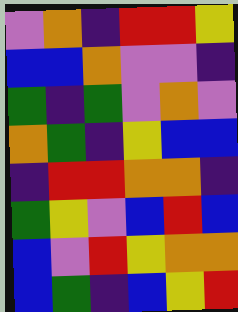[["violet", "orange", "indigo", "red", "red", "yellow"], ["blue", "blue", "orange", "violet", "violet", "indigo"], ["green", "indigo", "green", "violet", "orange", "violet"], ["orange", "green", "indigo", "yellow", "blue", "blue"], ["indigo", "red", "red", "orange", "orange", "indigo"], ["green", "yellow", "violet", "blue", "red", "blue"], ["blue", "violet", "red", "yellow", "orange", "orange"], ["blue", "green", "indigo", "blue", "yellow", "red"]]